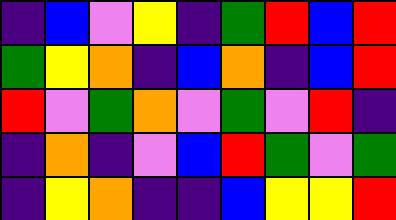[["indigo", "blue", "violet", "yellow", "indigo", "green", "red", "blue", "red"], ["green", "yellow", "orange", "indigo", "blue", "orange", "indigo", "blue", "red"], ["red", "violet", "green", "orange", "violet", "green", "violet", "red", "indigo"], ["indigo", "orange", "indigo", "violet", "blue", "red", "green", "violet", "green"], ["indigo", "yellow", "orange", "indigo", "indigo", "blue", "yellow", "yellow", "red"]]